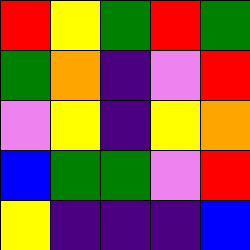[["red", "yellow", "green", "red", "green"], ["green", "orange", "indigo", "violet", "red"], ["violet", "yellow", "indigo", "yellow", "orange"], ["blue", "green", "green", "violet", "red"], ["yellow", "indigo", "indigo", "indigo", "blue"]]